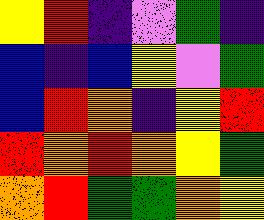[["yellow", "red", "indigo", "violet", "green", "indigo"], ["blue", "indigo", "blue", "yellow", "violet", "green"], ["blue", "red", "orange", "indigo", "yellow", "red"], ["red", "orange", "red", "orange", "yellow", "green"], ["orange", "red", "green", "green", "orange", "yellow"]]